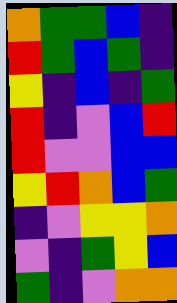[["orange", "green", "green", "blue", "indigo"], ["red", "green", "blue", "green", "indigo"], ["yellow", "indigo", "blue", "indigo", "green"], ["red", "indigo", "violet", "blue", "red"], ["red", "violet", "violet", "blue", "blue"], ["yellow", "red", "orange", "blue", "green"], ["indigo", "violet", "yellow", "yellow", "orange"], ["violet", "indigo", "green", "yellow", "blue"], ["green", "indigo", "violet", "orange", "orange"]]